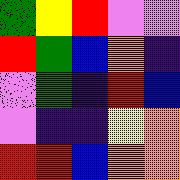[["green", "yellow", "red", "violet", "violet"], ["red", "green", "blue", "orange", "indigo"], ["violet", "green", "indigo", "red", "blue"], ["violet", "indigo", "indigo", "yellow", "orange"], ["red", "red", "blue", "orange", "orange"]]